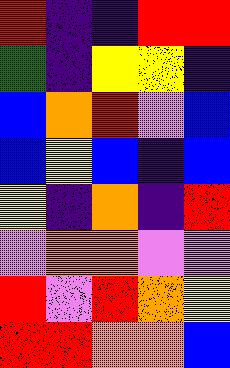[["red", "indigo", "indigo", "red", "red"], ["green", "indigo", "yellow", "yellow", "indigo"], ["blue", "orange", "red", "violet", "blue"], ["blue", "yellow", "blue", "indigo", "blue"], ["yellow", "indigo", "orange", "indigo", "red"], ["violet", "orange", "orange", "violet", "violet"], ["red", "violet", "red", "orange", "yellow"], ["red", "red", "orange", "orange", "blue"]]